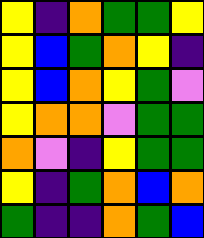[["yellow", "indigo", "orange", "green", "green", "yellow"], ["yellow", "blue", "green", "orange", "yellow", "indigo"], ["yellow", "blue", "orange", "yellow", "green", "violet"], ["yellow", "orange", "orange", "violet", "green", "green"], ["orange", "violet", "indigo", "yellow", "green", "green"], ["yellow", "indigo", "green", "orange", "blue", "orange"], ["green", "indigo", "indigo", "orange", "green", "blue"]]